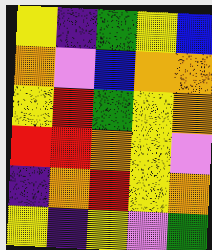[["yellow", "indigo", "green", "yellow", "blue"], ["orange", "violet", "blue", "orange", "orange"], ["yellow", "red", "green", "yellow", "orange"], ["red", "red", "orange", "yellow", "violet"], ["indigo", "orange", "red", "yellow", "orange"], ["yellow", "indigo", "yellow", "violet", "green"]]